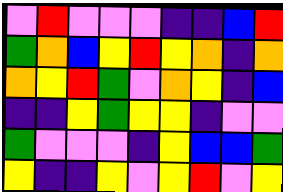[["violet", "red", "violet", "violet", "violet", "indigo", "indigo", "blue", "red"], ["green", "orange", "blue", "yellow", "red", "yellow", "orange", "indigo", "orange"], ["orange", "yellow", "red", "green", "violet", "orange", "yellow", "indigo", "blue"], ["indigo", "indigo", "yellow", "green", "yellow", "yellow", "indigo", "violet", "violet"], ["green", "violet", "violet", "violet", "indigo", "yellow", "blue", "blue", "green"], ["yellow", "indigo", "indigo", "yellow", "violet", "yellow", "red", "violet", "yellow"]]